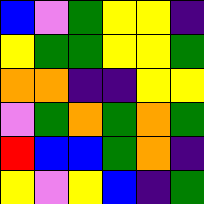[["blue", "violet", "green", "yellow", "yellow", "indigo"], ["yellow", "green", "green", "yellow", "yellow", "green"], ["orange", "orange", "indigo", "indigo", "yellow", "yellow"], ["violet", "green", "orange", "green", "orange", "green"], ["red", "blue", "blue", "green", "orange", "indigo"], ["yellow", "violet", "yellow", "blue", "indigo", "green"]]